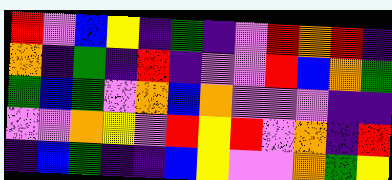[["red", "violet", "blue", "yellow", "indigo", "green", "indigo", "violet", "red", "orange", "red", "indigo"], ["orange", "indigo", "green", "indigo", "red", "indigo", "violet", "violet", "red", "blue", "orange", "green"], ["green", "blue", "green", "violet", "orange", "blue", "orange", "violet", "violet", "violet", "indigo", "indigo"], ["violet", "violet", "orange", "yellow", "violet", "red", "yellow", "red", "violet", "orange", "indigo", "red"], ["indigo", "blue", "green", "indigo", "indigo", "blue", "yellow", "violet", "violet", "orange", "green", "yellow"]]